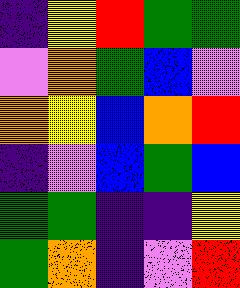[["indigo", "yellow", "red", "green", "green"], ["violet", "orange", "green", "blue", "violet"], ["orange", "yellow", "blue", "orange", "red"], ["indigo", "violet", "blue", "green", "blue"], ["green", "green", "indigo", "indigo", "yellow"], ["green", "orange", "indigo", "violet", "red"]]